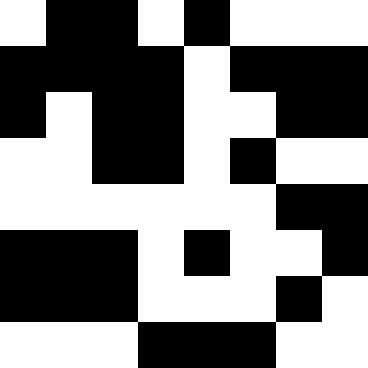[["white", "black", "black", "white", "black", "white", "white", "white"], ["black", "black", "black", "black", "white", "black", "black", "black"], ["black", "white", "black", "black", "white", "white", "black", "black"], ["white", "white", "black", "black", "white", "black", "white", "white"], ["white", "white", "white", "white", "white", "white", "black", "black"], ["black", "black", "black", "white", "black", "white", "white", "black"], ["black", "black", "black", "white", "white", "white", "black", "white"], ["white", "white", "white", "black", "black", "black", "white", "white"]]